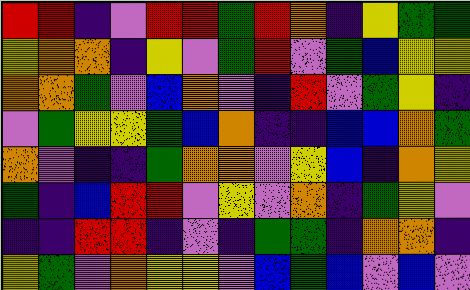[["red", "red", "indigo", "violet", "red", "red", "green", "red", "orange", "indigo", "yellow", "green", "green"], ["yellow", "orange", "orange", "indigo", "yellow", "violet", "green", "red", "violet", "green", "blue", "yellow", "yellow"], ["orange", "orange", "green", "violet", "blue", "orange", "violet", "indigo", "red", "violet", "green", "yellow", "indigo"], ["violet", "green", "yellow", "yellow", "green", "blue", "orange", "indigo", "indigo", "blue", "blue", "orange", "green"], ["orange", "violet", "indigo", "indigo", "green", "orange", "orange", "violet", "yellow", "blue", "indigo", "orange", "yellow"], ["green", "indigo", "blue", "red", "red", "violet", "yellow", "violet", "orange", "indigo", "green", "yellow", "violet"], ["indigo", "indigo", "red", "red", "indigo", "violet", "indigo", "green", "green", "indigo", "orange", "orange", "indigo"], ["yellow", "green", "violet", "orange", "yellow", "yellow", "violet", "blue", "green", "blue", "violet", "blue", "violet"]]